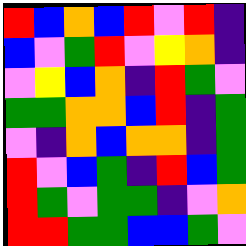[["red", "blue", "orange", "blue", "red", "violet", "red", "indigo"], ["blue", "violet", "green", "red", "violet", "yellow", "orange", "indigo"], ["violet", "yellow", "blue", "orange", "indigo", "red", "green", "violet"], ["green", "green", "orange", "orange", "blue", "red", "indigo", "green"], ["violet", "indigo", "orange", "blue", "orange", "orange", "indigo", "green"], ["red", "violet", "blue", "green", "indigo", "red", "blue", "green"], ["red", "green", "violet", "green", "green", "indigo", "violet", "orange"], ["red", "red", "green", "green", "blue", "blue", "green", "violet"]]